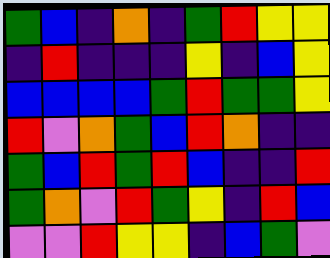[["green", "blue", "indigo", "orange", "indigo", "green", "red", "yellow", "yellow"], ["indigo", "red", "indigo", "indigo", "indigo", "yellow", "indigo", "blue", "yellow"], ["blue", "blue", "blue", "blue", "green", "red", "green", "green", "yellow"], ["red", "violet", "orange", "green", "blue", "red", "orange", "indigo", "indigo"], ["green", "blue", "red", "green", "red", "blue", "indigo", "indigo", "red"], ["green", "orange", "violet", "red", "green", "yellow", "indigo", "red", "blue"], ["violet", "violet", "red", "yellow", "yellow", "indigo", "blue", "green", "violet"]]